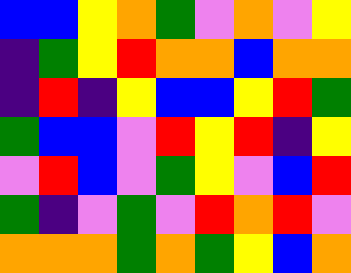[["blue", "blue", "yellow", "orange", "green", "violet", "orange", "violet", "yellow"], ["indigo", "green", "yellow", "red", "orange", "orange", "blue", "orange", "orange"], ["indigo", "red", "indigo", "yellow", "blue", "blue", "yellow", "red", "green"], ["green", "blue", "blue", "violet", "red", "yellow", "red", "indigo", "yellow"], ["violet", "red", "blue", "violet", "green", "yellow", "violet", "blue", "red"], ["green", "indigo", "violet", "green", "violet", "red", "orange", "red", "violet"], ["orange", "orange", "orange", "green", "orange", "green", "yellow", "blue", "orange"]]